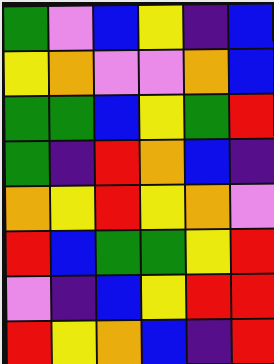[["green", "violet", "blue", "yellow", "indigo", "blue"], ["yellow", "orange", "violet", "violet", "orange", "blue"], ["green", "green", "blue", "yellow", "green", "red"], ["green", "indigo", "red", "orange", "blue", "indigo"], ["orange", "yellow", "red", "yellow", "orange", "violet"], ["red", "blue", "green", "green", "yellow", "red"], ["violet", "indigo", "blue", "yellow", "red", "red"], ["red", "yellow", "orange", "blue", "indigo", "red"]]